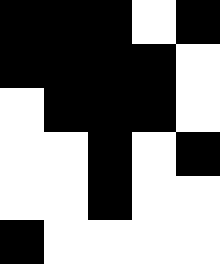[["black", "black", "black", "white", "black"], ["black", "black", "black", "black", "white"], ["white", "black", "black", "black", "white"], ["white", "white", "black", "white", "black"], ["white", "white", "black", "white", "white"], ["black", "white", "white", "white", "white"]]